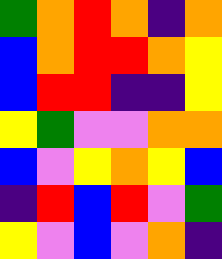[["green", "orange", "red", "orange", "indigo", "orange"], ["blue", "orange", "red", "red", "orange", "yellow"], ["blue", "red", "red", "indigo", "indigo", "yellow"], ["yellow", "green", "violet", "violet", "orange", "orange"], ["blue", "violet", "yellow", "orange", "yellow", "blue"], ["indigo", "red", "blue", "red", "violet", "green"], ["yellow", "violet", "blue", "violet", "orange", "indigo"]]